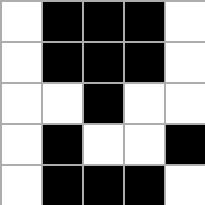[["white", "black", "black", "black", "white"], ["white", "black", "black", "black", "white"], ["white", "white", "black", "white", "white"], ["white", "black", "white", "white", "black"], ["white", "black", "black", "black", "white"]]